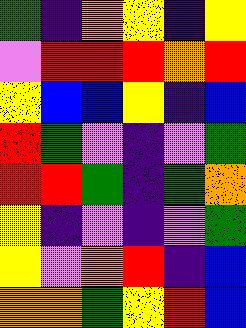[["green", "indigo", "orange", "yellow", "indigo", "yellow"], ["violet", "red", "red", "red", "orange", "red"], ["yellow", "blue", "blue", "yellow", "indigo", "blue"], ["red", "green", "violet", "indigo", "violet", "green"], ["red", "red", "green", "indigo", "green", "orange"], ["yellow", "indigo", "violet", "indigo", "violet", "green"], ["yellow", "violet", "orange", "red", "indigo", "blue"], ["orange", "orange", "green", "yellow", "red", "blue"]]